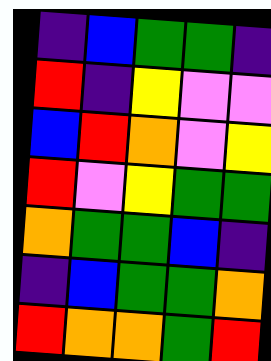[["indigo", "blue", "green", "green", "indigo"], ["red", "indigo", "yellow", "violet", "violet"], ["blue", "red", "orange", "violet", "yellow"], ["red", "violet", "yellow", "green", "green"], ["orange", "green", "green", "blue", "indigo"], ["indigo", "blue", "green", "green", "orange"], ["red", "orange", "orange", "green", "red"]]